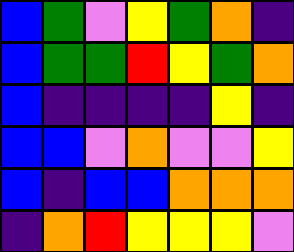[["blue", "green", "violet", "yellow", "green", "orange", "indigo"], ["blue", "green", "green", "red", "yellow", "green", "orange"], ["blue", "indigo", "indigo", "indigo", "indigo", "yellow", "indigo"], ["blue", "blue", "violet", "orange", "violet", "violet", "yellow"], ["blue", "indigo", "blue", "blue", "orange", "orange", "orange"], ["indigo", "orange", "red", "yellow", "yellow", "yellow", "violet"]]